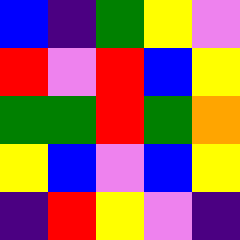[["blue", "indigo", "green", "yellow", "violet"], ["red", "violet", "red", "blue", "yellow"], ["green", "green", "red", "green", "orange"], ["yellow", "blue", "violet", "blue", "yellow"], ["indigo", "red", "yellow", "violet", "indigo"]]